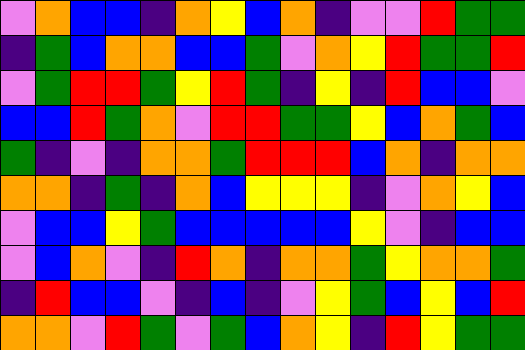[["violet", "orange", "blue", "blue", "indigo", "orange", "yellow", "blue", "orange", "indigo", "violet", "violet", "red", "green", "green"], ["indigo", "green", "blue", "orange", "orange", "blue", "blue", "green", "violet", "orange", "yellow", "red", "green", "green", "red"], ["violet", "green", "red", "red", "green", "yellow", "red", "green", "indigo", "yellow", "indigo", "red", "blue", "blue", "violet"], ["blue", "blue", "red", "green", "orange", "violet", "red", "red", "green", "green", "yellow", "blue", "orange", "green", "blue"], ["green", "indigo", "violet", "indigo", "orange", "orange", "green", "red", "red", "red", "blue", "orange", "indigo", "orange", "orange"], ["orange", "orange", "indigo", "green", "indigo", "orange", "blue", "yellow", "yellow", "yellow", "indigo", "violet", "orange", "yellow", "blue"], ["violet", "blue", "blue", "yellow", "green", "blue", "blue", "blue", "blue", "blue", "yellow", "violet", "indigo", "blue", "blue"], ["violet", "blue", "orange", "violet", "indigo", "red", "orange", "indigo", "orange", "orange", "green", "yellow", "orange", "orange", "green"], ["indigo", "red", "blue", "blue", "violet", "indigo", "blue", "indigo", "violet", "yellow", "green", "blue", "yellow", "blue", "red"], ["orange", "orange", "violet", "red", "green", "violet", "green", "blue", "orange", "yellow", "indigo", "red", "yellow", "green", "green"]]